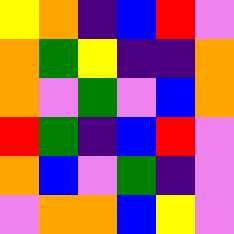[["yellow", "orange", "indigo", "blue", "red", "violet"], ["orange", "green", "yellow", "indigo", "indigo", "orange"], ["orange", "violet", "green", "violet", "blue", "orange"], ["red", "green", "indigo", "blue", "red", "violet"], ["orange", "blue", "violet", "green", "indigo", "violet"], ["violet", "orange", "orange", "blue", "yellow", "violet"]]